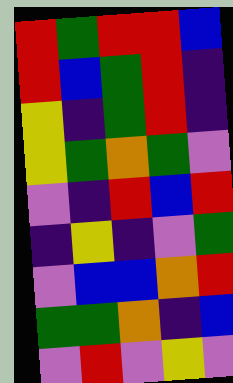[["red", "green", "red", "red", "blue"], ["red", "blue", "green", "red", "indigo"], ["yellow", "indigo", "green", "red", "indigo"], ["yellow", "green", "orange", "green", "violet"], ["violet", "indigo", "red", "blue", "red"], ["indigo", "yellow", "indigo", "violet", "green"], ["violet", "blue", "blue", "orange", "red"], ["green", "green", "orange", "indigo", "blue"], ["violet", "red", "violet", "yellow", "violet"]]